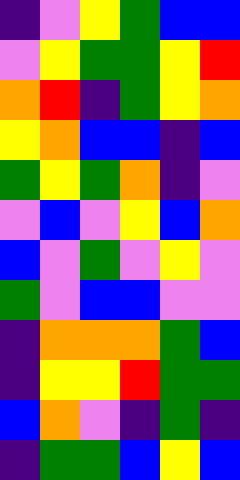[["indigo", "violet", "yellow", "green", "blue", "blue"], ["violet", "yellow", "green", "green", "yellow", "red"], ["orange", "red", "indigo", "green", "yellow", "orange"], ["yellow", "orange", "blue", "blue", "indigo", "blue"], ["green", "yellow", "green", "orange", "indigo", "violet"], ["violet", "blue", "violet", "yellow", "blue", "orange"], ["blue", "violet", "green", "violet", "yellow", "violet"], ["green", "violet", "blue", "blue", "violet", "violet"], ["indigo", "orange", "orange", "orange", "green", "blue"], ["indigo", "yellow", "yellow", "red", "green", "green"], ["blue", "orange", "violet", "indigo", "green", "indigo"], ["indigo", "green", "green", "blue", "yellow", "blue"]]